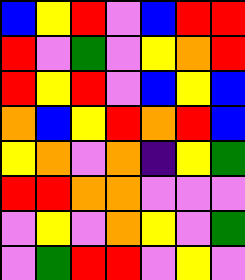[["blue", "yellow", "red", "violet", "blue", "red", "red"], ["red", "violet", "green", "violet", "yellow", "orange", "red"], ["red", "yellow", "red", "violet", "blue", "yellow", "blue"], ["orange", "blue", "yellow", "red", "orange", "red", "blue"], ["yellow", "orange", "violet", "orange", "indigo", "yellow", "green"], ["red", "red", "orange", "orange", "violet", "violet", "violet"], ["violet", "yellow", "violet", "orange", "yellow", "violet", "green"], ["violet", "green", "red", "red", "violet", "yellow", "violet"]]